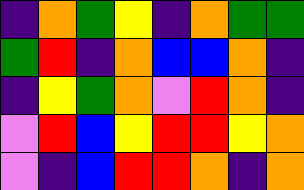[["indigo", "orange", "green", "yellow", "indigo", "orange", "green", "green"], ["green", "red", "indigo", "orange", "blue", "blue", "orange", "indigo"], ["indigo", "yellow", "green", "orange", "violet", "red", "orange", "indigo"], ["violet", "red", "blue", "yellow", "red", "red", "yellow", "orange"], ["violet", "indigo", "blue", "red", "red", "orange", "indigo", "orange"]]